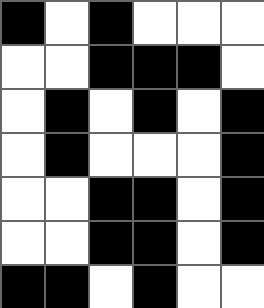[["black", "white", "black", "white", "white", "white"], ["white", "white", "black", "black", "black", "white"], ["white", "black", "white", "black", "white", "black"], ["white", "black", "white", "white", "white", "black"], ["white", "white", "black", "black", "white", "black"], ["white", "white", "black", "black", "white", "black"], ["black", "black", "white", "black", "white", "white"]]